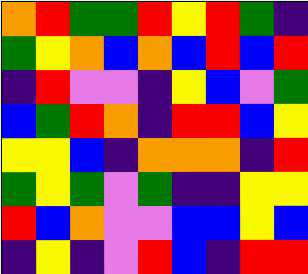[["orange", "red", "green", "green", "red", "yellow", "red", "green", "indigo"], ["green", "yellow", "orange", "blue", "orange", "blue", "red", "blue", "red"], ["indigo", "red", "violet", "violet", "indigo", "yellow", "blue", "violet", "green"], ["blue", "green", "red", "orange", "indigo", "red", "red", "blue", "yellow"], ["yellow", "yellow", "blue", "indigo", "orange", "orange", "orange", "indigo", "red"], ["green", "yellow", "green", "violet", "green", "indigo", "indigo", "yellow", "yellow"], ["red", "blue", "orange", "violet", "violet", "blue", "blue", "yellow", "blue"], ["indigo", "yellow", "indigo", "violet", "red", "blue", "indigo", "red", "red"]]